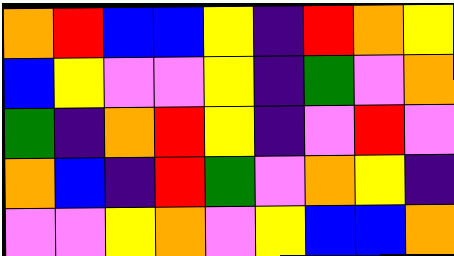[["orange", "red", "blue", "blue", "yellow", "indigo", "red", "orange", "yellow"], ["blue", "yellow", "violet", "violet", "yellow", "indigo", "green", "violet", "orange"], ["green", "indigo", "orange", "red", "yellow", "indigo", "violet", "red", "violet"], ["orange", "blue", "indigo", "red", "green", "violet", "orange", "yellow", "indigo"], ["violet", "violet", "yellow", "orange", "violet", "yellow", "blue", "blue", "orange"]]